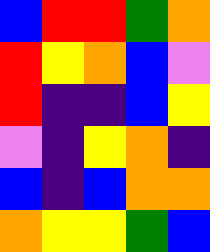[["blue", "red", "red", "green", "orange"], ["red", "yellow", "orange", "blue", "violet"], ["red", "indigo", "indigo", "blue", "yellow"], ["violet", "indigo", "yellow", "orange", "indigo"], ["blue", "indigo", "blue", "orange", "orange"], ["orange", "yellow", "yellow", "green", "blue"]]